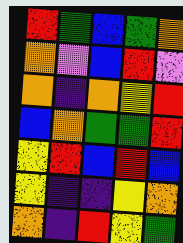[["red", "green", "blue", "green", "orange"], ["orange", "violet", "blue", "red", "violet"], ["orange", "indigo", "orange", "yellow", "red"], ["blue", "orange", "green", "green", "red"], ["yellow", "red", "blue", "red", "blue"], ["yellow", "indigo", "indigo", "yellow", "orange"], ["orange", "indigo", "red", "yellow", "green"]]